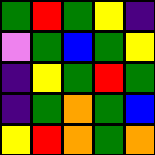[["green", "red", "green", "yellow", "indigo"], ["violet", "green", "blue", "green", "yellow"], ["indigo", "yellow", "green", "red", "green"], ["indigo", "green", "orange", "green", "blue"], ["yellow", "red", "orange", "green", "orange"]]